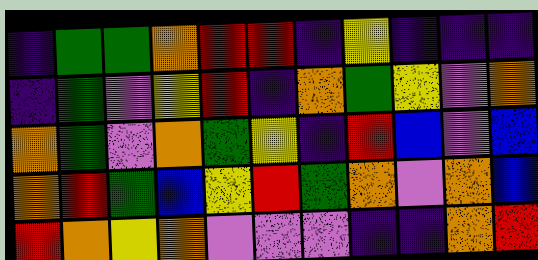[["indigo", "green", "green", "orange", "red", "red", "indigo", "yellow", "indigo", "indigo", "indigo"], ["indigo", "green", "violet", "yellow", "red", "indigo", "orange", "green", "yellow", "violet", "orange"], ["orange", "green", "violet", "orange", "green", "yellow", "indigo", "red", "blue", "violet", "blue"], ["orange", "red", "green", "blue", "yellow", "red", "green", "orange", "violet", "orange", "blue"], ["red", "orange", "yellow", "orange", "violet", "violet", "violet", "indigo", "indigo", "orange", "red"]]